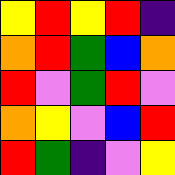[["yellow", "red", "yellow", "red", "indigo"], ["orange", "red", "green", "blue", "orange"], ["red", "violet", "green", "red", "violet"], ["orange", "yellow", "violet", "blue", "red"], ["red", "green", "indigo", "violet", "yellow"]]